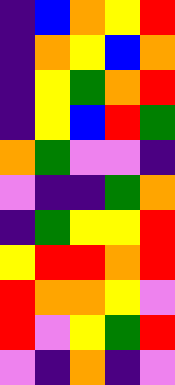[["indigo", "blue", "orange", "yellow", "red"], ["indigo", "orange", "yellow", "blue", "orange"], ["indigo", "yellow", "green", "orange", "red"], ["indigo", "yellow", "blue", "red", "green"], ["orange", "green", "violet", "violet", "indigo"], ["violet", "indigo", "indigo", "green", "orange"], ["indigo", "green", "yellow", "yellow", "red"], ["yellow", "red", "red", "orange", "red"], ["red", "orange", "orange", "yellow", "violet"], ["red", "violet", "yellow", "green", "red"], ["violet", "indigo", "orange", "indigo", "violet"]]